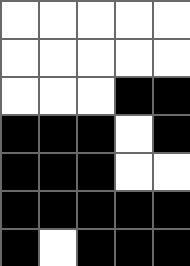[["white", "white", "white", "white", "white"], ["white", "white", "white", "white", "white"], ["white", "white", "white", "black", "black"], ["black", "black", "black", "white", "black"], ["black", "black", "black", "white", "white"], ["black", "black", "black", "black", "black"], ["black", "white", "black", "black", "black"]]